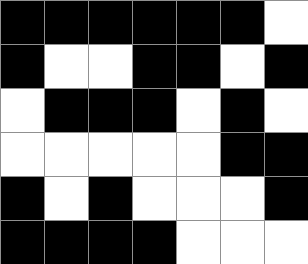[["black", "black", "black", "black", "black", "black", "white"], ["black", "white", "white", "black", "black", "white", "black"], ["white", "black", "black", "black", "white", "black", "white"], ["white", "white", "white", "white", "white", "black", "black"], ["black", "white", "black", "white", "white", "white", "black"], ["black", "black", "black", "black", "white", "white", "white"]]